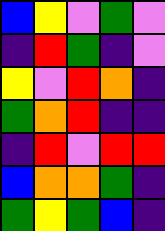[["blue", "yellow", "violet", "green", "violet"], ["indigo", "red", "green", "indigo", "violet"], ["yellow", "violet", "red", "orange", "indigo"], ["green", "orange", "red", "indigo", "indigo"], ["indigo", "red", "violet", "red", "red"], ["blue", "orange", "orange", "green", "indigo"], ["green", "yellow", "green", "blue", "indigo"]]